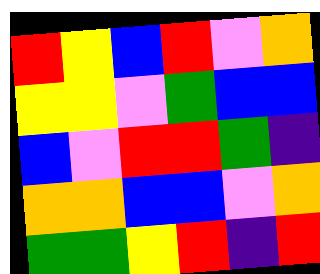[["red", "yellow", "blue", "red", "violet", "orange"], ["yellow", "yellow", "violet", "green", "blue", "blue"], ["blue", "violet", "red", "red", "green", "indigo"], ["orange", "orange", "blue", "blue", "violet", "orange"], ["green", "green", "yellow", "red", "indigo", "red"]]